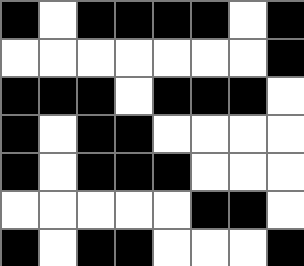[["black", "white", "black", "black", "black", "black", "white", "black"], ["white", "white", "white", "white", "white", "white", "white", "black"], ["black", "black", "black", "white", "black", "black", "black", "white"], ["black", "white", "black", "black", "white", "white", "white", "white"], ["black", "white", "black", "black", "black", "white", "white", "white"], ["white", "white", "white", "white", "white", "black", "black", "white"], ["black", "white", "black", "black", "white", "white", "white", "black"]]